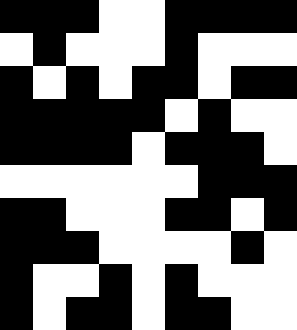[["black", "black", "black", "white", "white", "black", "black", "black", "black"], ["white", "black", "white", "white", "white", "black", "white", "white", "white"], ["black", "white", "black", "white", "black", "black", "white", "black", "black"], ["black", "black", "black", "black", "black", "white", "black", "white", "white"], ["black", "black", "black", "black", "white", "black", "black", "black", "white"], ["white", "white", "white", "white", "white", "white", "black", "black", "black"], ["black", "black", "white", "white", "white", "black", "black", "white", "black"], ["black", "black", "black", "white", "white", "white", "white", "black", "white"], ["black", "white", "white", "black", "white", "black", "white", "white", "white"], ["black", "white", "black", "black", "white", "black", "black", "white", "white"]]